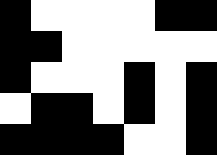[["black", "white", "white", "white", "white", "black", "black"], ["black", "black", "white", "white", "white", "white", "white"], ["black", "white", "white", "white", "black", "white", "black"], ["white", "black", "black", "white", "black", "white", "black"], ["black", "black", "black", "black", "white", "white", "black"]]